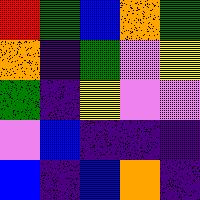[["red", "green", "blue", "orange", "green"], ["orange", "indigo", "green", "violet", "yellow"], ["green", "indigo", "yellow", "violet", "violet"], ["violet", "blue", "indigo", "indigo", "indigo"], ["blue", "indigo", "blue", "orange", "indigo"]]